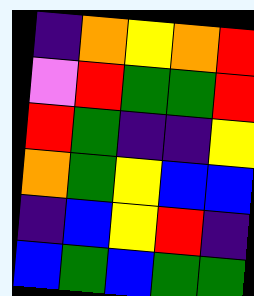[["indigo", "orange", "yellow", "orange", "red"], ["violet", "red", "green", "green", "red"], ["red", "green", "indigo", "indigo", "yellow"], ["orange", "green", "yellow", "blue", "blue"], ["indigo", "blue", "yellow", "red", "indigo"], ["blue", "green", "blue", "green", "green"]]